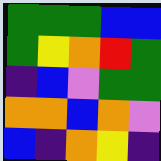[["green", "green", "green", "blue", "blue"], ["green", "yellow", "orange", "red", "green"], ["indigo", "blue", "violet", "green", "green"], ["orange", "orange", "blue", "orange", "violet"], ["blue", "indigo", "orange", "yellow", "indigo"]]